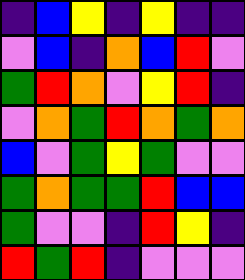[["indigo", "blue", "yellow", "indigo", "yellow", "indigo", "indigo"], ["violet", "blue", "indigo", "orange", "blue", "red", "violet"], ["green", "red", "orange", "violet", "yellow", "red", "indigo"], ["violet", "orange", "green", "red", "orange", "green", "orange"], ["blue", "violet", "green", "yellow", "green", "violet", "violet"], ["green", "orange", "green", "green", "red", "blue", "blue"], ["green", "violet", "violet", "indigo", "red", "yellow", "indigo"], ["red", "green", "red", "indigo", "violet", "violet", "violet"]]